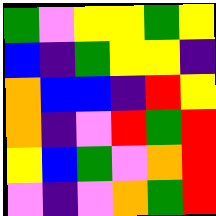[["green", "violet", "yellow", "yellow", "green", "yellow"], ["blue", "indigo", "green", "yellow", "yellow", "indigo"], ["orange", "blue", "blue", "indigo", "red", "yellow"], ["orange", "indigo", "violet", "red", "green", "red"], ["yellow", "blue", "green", "violet", "orange", "red"], ["violet", "indigo", "violet", "orange", "green", "red"]]